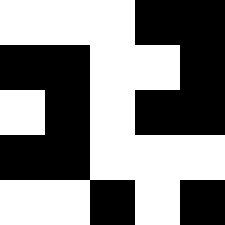[["white", "white", "white", "black", "black"], ["black", "black", "white", "white", "black"], ["white", "black", "white", "black", "black"], ["black", "black", "white", "white", "white"], ["white", "white", "black", "white", "black"]]